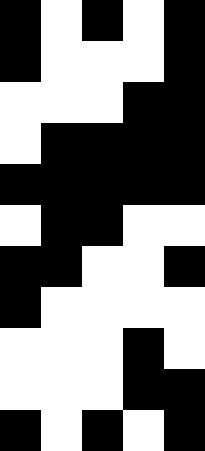[["black", "white", "black", "white", "black"], ["black", "white", "white", "white", "black"], ["white", "white", "white", "black", "black"], ["white", "black", "black", "black", "black"], ["black", "black", "black", "black", "black"], ["white", "black", "black", "white", "white"], ["black", "black", "white", "white", "black"], ["black", "white", "white", "white", "white"], ["white", "white", "white", "black", "white"], ["white", "white", "white", "black", "black"], ["black", "white", "black", "white", "black"]]